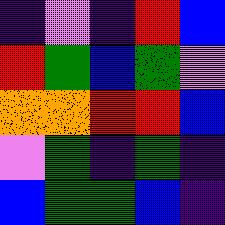[["indigo", "violet", "indigo", "red", "blue"], ["red", "green", "blue", "green", "violet"], ["orange", "orange", "red", "red", "blue"], ["violet", "green", "indigo", "green", "indigo"], ["blue", "green", "green", "blue", "indigo"]]